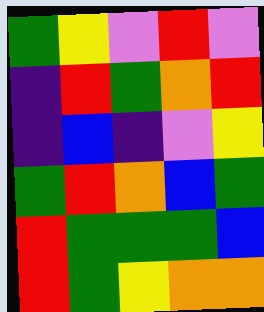[["green", "yellow", "violet", "red", "violet"], ["indigo", "red", "green", "orange", "red"], ["indigo", "blue", "indigo", "violet", "yellow"], ["green", "red", "orange", "blue", "green"], ["red", "green", "green", "green", "blue"], ["red", "green", "yellow", "orange", "orange"]]